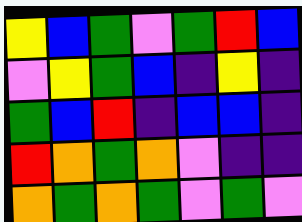[["yellow", "blue", "green", "violet", "green", "red", "blue"], ["violet", "yellow", "green", "blue", "indigo", "yellow", "indigo"], ["green", "blue", "red", "indigo", "blue", "blue", "indigo"], ["red", "orange", "green", "orange", "violet", "indigo", "indigo"], ["orange", "green", "orange", "green", "violet", "green", "violet"]]